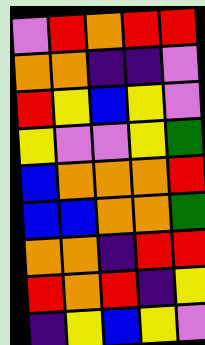[["violet", "red", "orange", "red", "red"], ["orange", "orange", "indigo", "indigo", "violet"], ["red", "yellow", "blue", "yellow", "violet"], ["yellow", "violet", "violet", "yellow", "green"], ["blue", "orange", "orange", "orange", "red"], ["blue", "blue", "orange", "orange", "green"], ["orange", "orange", "indigo", "red", "red"], ["red", "orange", "red", "indigo", "yellow"], ["indigo", "yellow", "blue", "yellow", "violet"]]